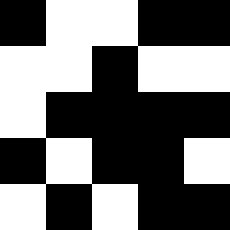[["black", "white", "white", "black", "black"], ["white", "white", "black", "white", "white"], ["white", "black", "black", "black", "black"], ["black", "white", "black", "black", "white"], ["white", "black", "white", "black", "black"]]